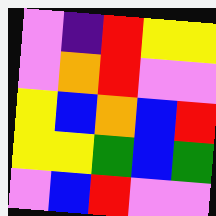[["violet", "indigo", "red", "yellow", "yellow"], ["violet", "orange", "red", "violet", "violet"], ["yellow", "blue", "orange", "blue", "red"], ["yellow", "yellow", "green", "blue", "green"], ["violet", "blue", "red", "violet", "violet"]]